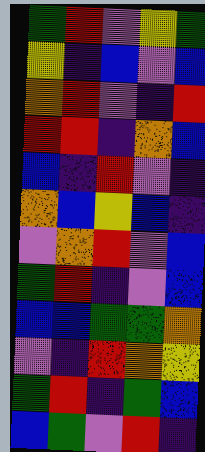[["green", "red", "violet", "yellow", "green"], ["yellow", "indigo", "blue", "violet", "blue"], ["orange", "red", "violet", "indigo", "red"], ["red", "red", "indigo", "orange", "blue"], ["blue", "indigo", "red", "violet", "indigo"], ["orange", "blue", "yellow", "blue", "indigo"], ["violet", "orange", "red", "violet", "blue"], ["green", "red", "indigo", "violet", "blue"], ["blue", "blue", "green", "green", "orange"], ["violet", "indigo", "red", "orange", "yellow"], ["green", "red", "indigo", "green", "blue"], ["blue", "green", "violet", "red", "indigo"]]